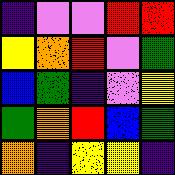[["indigo", "violet", "violet", "red", "red"], ["yellow", "orange", "red", "violet", "green"], ["blue", "green", "indigo", "violet", "yellow"], ["green", "orange", "red", "blue", "green"], ["orange", "indigo", "yellow", "yellow", "indigo"]]